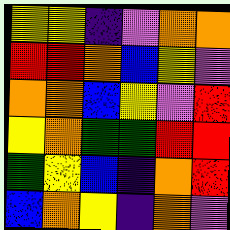[["yellow", "yellow", "indigo", "violet", "orange", "orange"], ["red", "red", "orange", "blue", "yellow", "violet"], ["orange", "orange", "blue", "yellow", "violet", "red"], ["yellow", "orange", "green", "green", "red", "red"], ["green", "yellow", "blue", "indigo", "orange", "red"], ["blue", "orange", "yellow", "indigo", "orange", "violet"]]